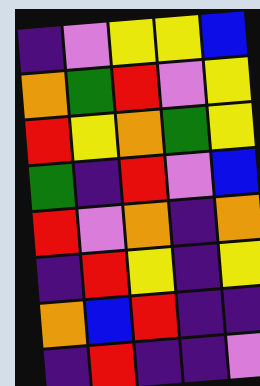[["indigo", "violet", "yellow", "yellow", "blue"], ["orange", "green", "red", "violet", "yellow"], ["red", "yellow", "orange", "green", "yellow"], ["green", "indigo", "red", "violet", "blue"], ["red", "violet", "orange", "indigo", "orange"], ["indigo", "red", "yellow", "indigo", "yellow"], ["orange", "blue", "red", "indigo", "indigo"], ["indigo", "red", "indigo", "indigo", "violet"]]